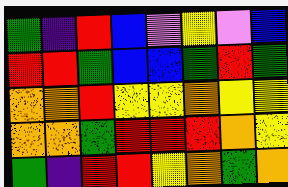[["green", "indigo", "red", "blue", "violet", "yellow", "violet", "blue"], ["red", "red", "green", "blue", "blue", "green", "red", "green"], ["orange", "orange", "red", "yellow", "yellow", "orange", "yellow", "yellow"], ["orange", "orange", "green", "red", "red", "red", "orange", "yellow"], ["green", "indigo", "red", "red", "yellow", "orange", "green", "orange"]]